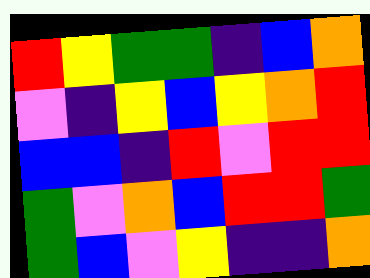[["red", "yellow", "green", "green", "indigo", "blue", "orange"], ["violet", "indigo", "yellow", "blue", "yellow", "orange", "red"], ["blue", "blue", "indigo", "red", "violet", "red", "red"], ["green", "violet", "orange", "blue", "red", "red", "green"], ["green", "blue", "violet", "yellow", "indigo", "indigo", "orange"]]